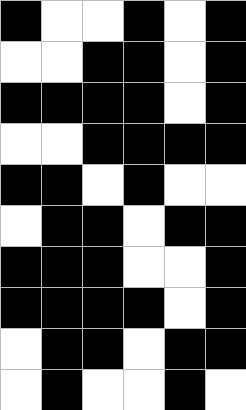[["black", "white", "white", "black", "white", "black"], ["white", "white", "black", "black", "white", "black"], ["black", "black", "black", "black", "white", "black"], ["white", "white", "black", "black", "black", "black"], ["black", "black", "white", "black", "white", "white"], ["white", "black", "black", "white", "black", "black"], ["black", "black", "black", "white", "white", "black"], ["black", "black", "black", "black", "white", "black"], ["white", "black", "black", "white", "black", "black"], ["white", "black", "white", "white", "black", "white"]]